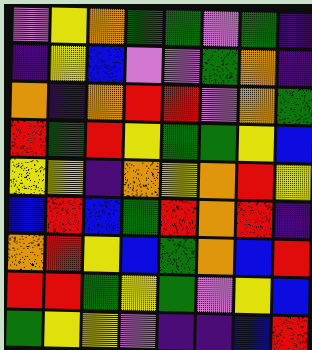[["violet", "yellow", "orange", "green", "green", "violet", "green", "indigo"], ["indigo", "yellow", "blue", "violet", "violet", "green", "orange", "indigo"], ["orange", "indigo", "orange", "red", "red", "violet", "orange", "green"], ["red", "green", "red", "yellow", "green", "green", "yellow", "blue"], ["yellow", "yellow", "indigo", "orange", "yellow", "orange", "red", "yellow"], ["blue", "red", "blue", "green", "red", "orange", "red", "indigo"], ["orange", "red", "yellow", "blue", "green", "orange", "blue", "red"], ["red", "red", "green", "yellow", "green", "violet", "yellow", "blue"], ["green", "yellow", "yellow", "violet", "indigo", "indigo", "blue", "red"]]